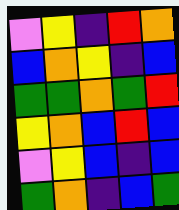[["violet", "yellow", "indigo", "red", "orange"], ["blue", "orange", "yellow", "indigo", "blue"], ["green", "green", "orange", "green", "red"], ["yellow", "orange", "blue", "red", "blue"], ["violet", "yellow", "blue", "indigo", "blue"], ["green", "orange", "indigo", "blue", "green"]]